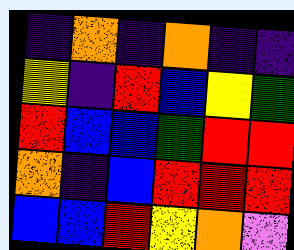[["indigo", "orange", "indigo", "orange", "indigo", "indigo"], ["yellow", "indigo", "red", "blue", "yellow", "green"], ["red", "blue", "blue", "green", "red", "red"], ["orange", "indigo", "blue", "red", "red", "red"], ["blue", "blue", "red", "yellow", "orange", "violet"]]